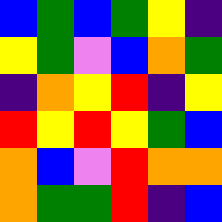[["blue", "green", "blue", "green", "yellow", "indigo"], ["yellow", "green", "violet", "blue", "orange", "green"], ["indigo", "orange", "yellow", "red", "indigo", "yellow"], ["red", "yellow", "red", "yellow", "green", "blue"], ["orange", "blue", "violet", "red", "orange", "orange"], ["orange", "green", "green", "red", "indigo", "blue"]]